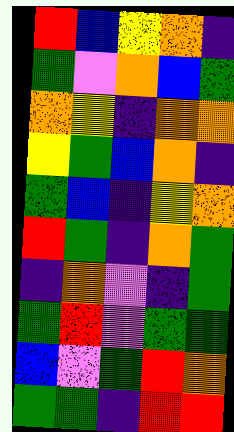[["red", "blue", "yellow", "orange", "indigo"], ["green", "violet", "orange", "blue", "green"], ["orange", "yellow", "indigo", "orange", "orange"], ["yellow", "green", "blue", "orange", "indigo"], ["green", "blue", "indigo", "yellow", "orange"], ["red", "green", "indigo", "orange", "green"], ["indigo", "orange", "violet", "indigo", "green"], ["green", "red", "violet", "green", "green"], ["blue", "violet", "green", "red", "orange"], ["green", "green", "indigo", "red", "red"]]